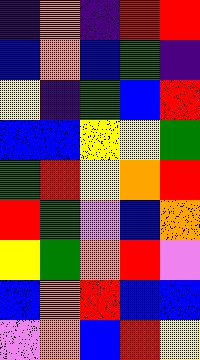[["indigo", "orange", "indigo", "red", "red"], ["blue", "orange", "blue", "green", "indigo"], ["yellow", "indigo", "green", "blue", "red"], ["blue", "blue", "yellow", "yellow", "green"], ["green", "red", "yellow", "orange", "red"], ["red", "green", "violet", "blue", "orange"], ["yellow", "green", "orange", "red", "violet"], ["blue", "orange", "red", "blue", "blue"], ["violet", "orange", "blue", "red", "yellow"]]